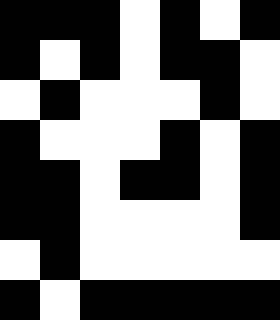[["black", "black", "black", "white", "black", "white", "black"], ["black", "white", "black", "white", "black", "black", "white"], ["white", "black", "white", "white", "white", "black", "white"], ["black", "white", "white", "white", "black", "white", "black"], ["black", "black", "white", "black", "black", "white", "black"], ["black", "black", "white", "white", "white", "white", "black"], ["white", "black", "white", "white", "white", "white", "white"], ["black", "white", "black", "black", "black", "black", "black"]]